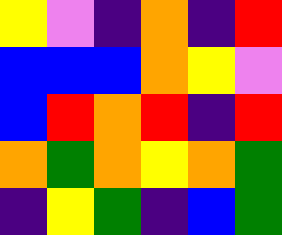[["yellow", "violet", "indigo", "orange", "indigo", "red"], ["blue", "blue", "blue", "orange", "yellow", "violet"], ["blue", "red", "orange", "red", "indigo", "red"], ["orange", "green", "orange", "yellow", "orange", "green"], ["indigo", "yellow", "green", "indigo", "blue", "green"]]